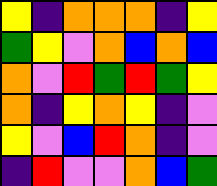[["yellow", "indigo", "orange", "orange", "orange", "indigo", "yellow"], ["green", "yellow", "violet", "orange", "blue", "orange", "blue"], ["orange", "violet", "red", "green", "red", "green", "yellow"], ["orange", "indigo", "yellow", "orange", "yellow", "indigo", "violet"], ["yellow", "violet", "blue", "red", "orange", "indigo", "violet"], ["indigo", "red", "violet", "violet", "orange", "blue", "green"]]